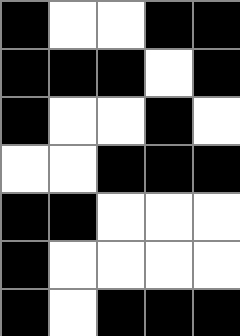[["black", "white", "white", "black", "black"], ["black", "black", "black", "white", "black"], ["black", "white", "white", "black", "white"], ["white", "white", "black", "black", "black"], ["black", "black", "white", "white", "white"], ["black", "white", "white", "white", "white"], ["black", "white", "black", "black", "black"]]